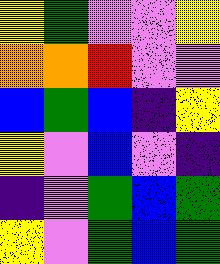[["yellow", "green", "violet", "violet", "yellow"], ["orange", "orange", "red", "violet", "violet"], ["blue", "green", "blue", "indigo", "yellow"], ["yellow", "violet", "blue", "violet", "indigo"], ["indigo", "violet", "green", "blue", "green"], ["yellow", "violet", "green", "blue", "green"]]